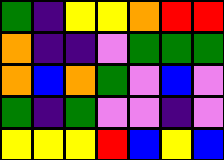[["green", "indigo", "yellow", "yellow", "orange", "red", "red"], ["orange", "indigo", "indigo", "violet", "green", "green", "green"], ["orange", "blue", "orange", "green", "violet", "blue", "violet"], ["green", "indigo", "green", "violet", "violet", "indigo", "violet"], ["yellow", "yellow", "yellow", "red", "blue", "yellow", "blue"]]